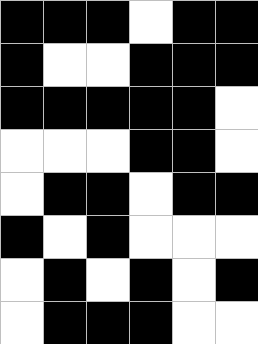[["black", "black", "black", "white", "black", "black"], ["black", "white", "white", "black", "black", "black"], ["black", "black", "black", "black", "black", "white"], ["white", "white", "white", "black", "black", "white"], ["white", "black", "black", "white", "black", "black"], ["black", "white", "black", "white", "white", "white"], ["white", "black", "white", "black", "white", "black"], ["white", "black", "black", "black", "white", "white"]]